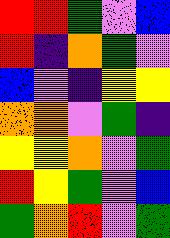[["red", "red", "green", "violet", "blue"], ["red", "indigo", "orange", "green", "violet"], ["blue", "violet", "indigo", "yellow", "yellow"], ["orange", "orange", "violet", "green", "indigo"], ["yellow", "yellow", "orange", "violet", "green"], ["red", "yellow", "green", "violet", "blue"], ["green", "orange", "red", "violet", "green"]]